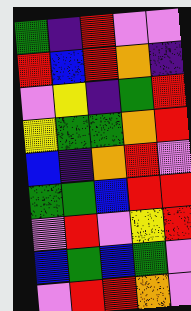[["green", "indigo", "red", "violet", "violet"], ["red", "blue", "red", "orange", "indigo"], ["violet", "yellow", "indigo", "green", "red"], ["yellow", "green", "green", "orange", "red"], ["blue", "indigo", "orange", "red", "violet"], ["green", "green", "blue", "red", "red"], ["violet", "red", "violet", "yellow", "red"], ["blue", "green", "blue", "green", "violet"], ["violet", "red", "red", "orange", "violet"]]